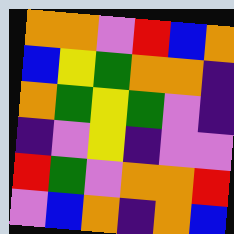[["orange", "orange", "violet", "red", "blue", "orange"], ["blue", "yellow", "green", "orange", "orange", "indigo"], ["orange", "green", "yellow", "green", "violet", "indigo"], ["indigo", "violet", "yellow", "indigo", "violet", "violet"], ["red", "green", "violet", "orange", "orange", "red"], ["violet", "blue", "orange", "indigo", "orange", "blue"]]